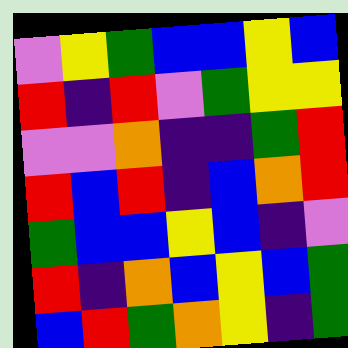[["violet", "yellow", "green", "blue", "blue", "yellow", "blue"], ["red", "indigo", "red", "violet", "green", "yellow", "yellow"], ["violet", "violet", "orange", "indigo", "indigo", "green", "red"], ["red", "blue", "red", "indigo", "blue", "orange", "red"], ["green", "blue", "blue", "yellow", "blue", "indigo", "violet"], ["red", "indigo", "orange", "blue", "yellow", "blue", "green"], ["blue", "red", "green", "orange", "yellow", "indigo", "green"]]